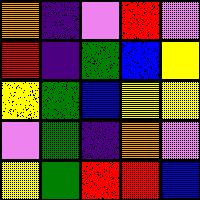[["orange", "indigo", "violet", "red", "violet"], ["red", "indigo", "green", "blue", "yellow"], ["yellow", "green", "blue", "yellow", "yellow"], ["violet", "green", "indigo", "orange", "violet"], ["yellow", "green", "red", "red", "blue"]]